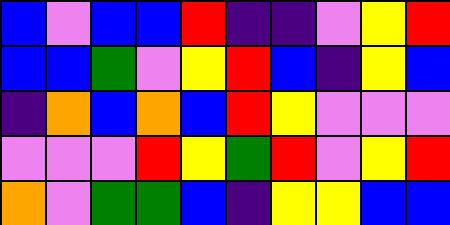[["blue", "violet", "blue", "blue", "red", "indigo", "indigo", "violet", "yellow", "red"], ["blue", "blue", "green", "violet", "yellow", "red", "blue", "indigo", "yellow", "blue"], ["indigo", "orange", "blue", "orange", "blue", "red", "yellow", "violet", "violet", "violet"], ["violet", "violet", "violet", "red", "yellow", "green", "red", "violet", "yellow", "red"], ["orange", "violet", "green", "green", "blue", "indigo", "yellow", "yellow", "blue", "blue"]]